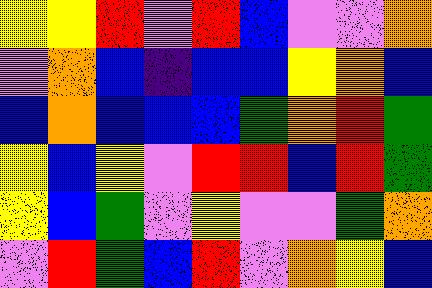[["yellow", "yellow", "red", "violet", "red", "blue", "violet", "violet", "orange"], ["violet", "orange", "blue", "indigo", "blue", "blue", "yellow", "orange", "blue"], ["blue", "orange", "blue", "blue", "blue", "green", "orange", "red", "green"], ["yellow", "blue", "yellow", "violet", "red", "red", "blue", "red", "green"], ["yellow", "blue", "green", "violet", "yellow", "violet", "violet", "green", "orange"], ["violet", "red", "green", "blue", "red", "violet", "orange", "yellow", "blue"]]